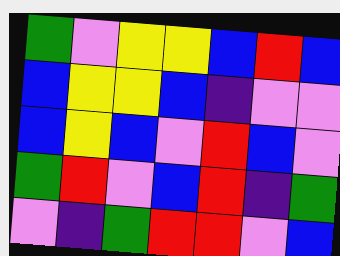[["green", "violet", "yellow", "yellow", "blue", "red", "blue"], ["blue", "yellow", "yellow", "blue", "indigo", "violet", "violet"], ["blue", "yellow", "blue", "violet", "red", "blue", "violet"], ["green", "red", "violet", "blue", "red", "indigo", "green"], ["violet", "indigo", "green", "red", "red", "violet", "blue"]]